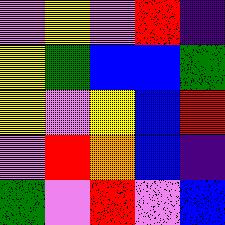[["violet", "yellow", "violet", "red", "indigo"], ["yellow", "green", "blue", "blue", "green"], ["yellow", "violet", "yellow", "blue", "red"], ["violet", "red", "orange", "blue", "indigo"], ["green", "violet", "red", "violet", "blue"]]